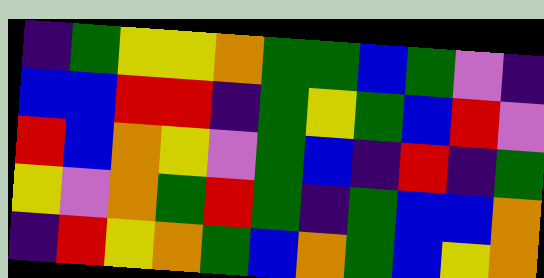[["indigo", "green", "yellow", "yellow", "orange", "green", "green", "blue", "green", "violet", "indigo"], ["blue", "blue", "red", "red", "indigo", "green", "yellow", "green", "blue", "red", "violet"], ["red", "blue", "orange", "yellow", "violet", "green", "blue", "indigo", "red", "indigo", "green"], ["yellow", "violet", "orange", "green", "red", "green", "indigo", "green", "blue", "blue", "orange"], ["indigo", "red", "yellow", "orange", "green", "blue", "orange", "green", "blue", "yellow", "orange"]]